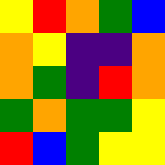[["yellow", "red", "orange", "green", "blue"], ["orange", "yellow", "indigo", "indigo", "orange"], ["orange", "green", "indigo", "red", "orange"], ["green", "orange", "green", "green", "yellow"], ["red", "blue", "green", "yellow", "yellow"]]